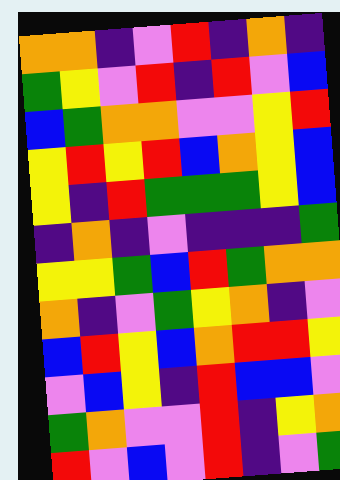[["orange", "orange", "indigo", "violet", "red", "indigo", "orange", "indigo"], ["green", "yellow", "violet", "red", "indigo", "red", "violet", "blue"], ["blue", "green", "orange", "orange", "violet", "violet", "yellow", "red"], ["yellow", "red", "yellow", "red", "blue", "orange", "yellow", "blue"], ["yellow", "indigo", "red", "green", "green", "green", "yellow", "blue"], ["indigo", "orange", "indigo", "violet", "indigo", "indigo", "indigo", "green"], ["yellow", "yellow", "green", "blue", "red", "green", "orange", "orange"], ["orange", "indigo", "violet", "green", "yellow", "orange", "indigo", "violet"], ["blue", "red", "yellow", "blue", "orange", "red", "red", "yellow"], ["violet", "blue", "yellow", "indigo", "red", "blue", "blue", "violet"], ["green", "orange", "violet", "violet", "red", "indigo", "yellow", "orange"], ["red", "violet", "blue", "violet", "red", "indigo", "violet", "green"]]